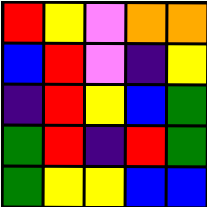[["red", "yellow", "violet", "orange", "orange"], ["blue", "red", "violet", "indigo", "yellow"], ["indigo", "red", "yellow", "blue", "green"], ["green", "red", "indigo", "red", "green"], ["green", "yellow", "yellow", "blue", "blue"]]